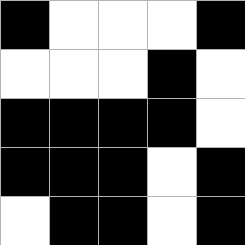[["black", "white", "white", "white", "black"], ["white", "white", "white", "black", "white"], ["black", "black", "black", "black", "white"], ["black", "black", "black", "white", "black"], ["white", "black", "black", "white", "black"]]